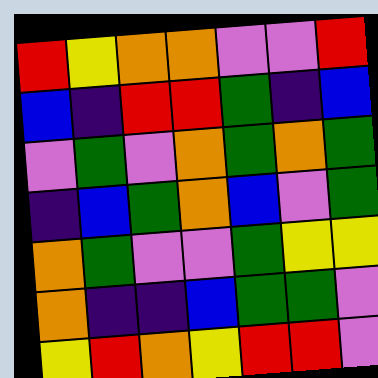[["red", "yellow", "orange", "orange", "violet", "violet", "red"], ["blue", "indigo", "red", "red", "green", "indigo", "blue"], ["violet", "green", "violet", "orange", "green", "orange", "green"], ["indigo", "blue", "green", "orange", "blue", "violet", "green"], ["orange", "green", "violet", "violet", "green", "yellow", "yellow"], ["orange", "indigo", "indigo", "blue", "green", "green", "violet"], ["yellow", "red", "orange", "yellow", "red", "red", "violet"]]